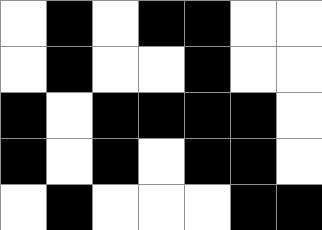[["white", "black", "white", "black", "black", "white", "white"], ["white", "black", "white", "white", "black", "white", "white"], ["black", "white", "black", "black", "black", "black", "white"], ["black", "white", "black", "white", "black", "black", "white"], ["white", "black", "white", "white", "white", "black", "black"]]